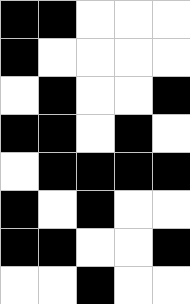[["black", "black", "white", "white", "white"], ["black", "white", "white", "white", "white"], ["white", "black", "white", "white", "black"], ["black", "black", "white", "black", "white"], ["white", "black", "black", "black", "black"], ["black", "white", "black", "white", "white"], ["black", "black", "white", "white", "black"], ["white", "white", "black", "white", "white"]]